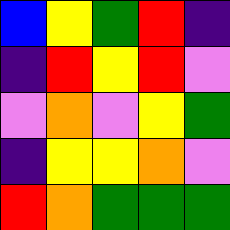[["blue", "yellow", "green", "red", "indigo"], ["indigo", "red", "yellow", "red", "violet"], ["violet", "orange", "violet", "yellow", "green"], ["indigo", "yellow", "yellow", "orange", "violet"], ["red", "orange", "green", "green", "green"]]